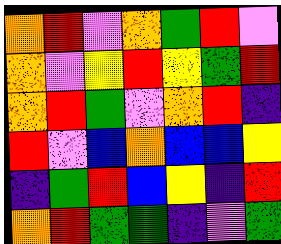[["orange", "red", "violet", "orange", "green", "red", "violet"], ["orange", "violet", "yellow", "red", "yellow", "green", "red"], ["orange", "red", "green", "violet", "orange", "red", "indigo"], ["red", "violet", "blue", "orange", "blue", "blue", "yellow"], ["indigo", "green", "red", "blue", "yellow", "indigo", "red"], ["orange", "red", "green", "green", "indigo", "violet", "green"]]